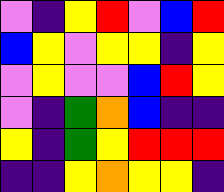[["violet", "indigo", "yellow", "red", "violet", "blue", "red"], ["blue", "yellow", "violet", "yellow", "yellow", "indigo", "yellow"], ["violet", "yellow", "violet", "violet", "blue", "red", "yellow"], ["violet", "indigo", "green", "orange", "blue", "indigo", "indigo"], ["yellow", "indigo", "green", "yellow", "red", "red", "red"], ["indigo", "indigo", "yellow", "orange", "yellow", "yellow", "indigo"]]